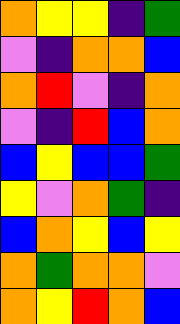[["orange", "yellow", "yellow", "indigo", "green"], ["violet", "indigo", "orange", "orange", "blue"], ["orange", "red", "violet", "indigo", "orange"], ["violet", "indigo", "red", "blue", "orange"], ["blue", "yellow", "blue", "blue", "green"], ["yellow", "violet", "orange", "green", "indigo"], ["blue", "orange", "yellow", "blue", "yellow"], ["orange", "green", "orange", "orange", "violet"], ["orange", "yellow", "red", "orange", "blue"]]